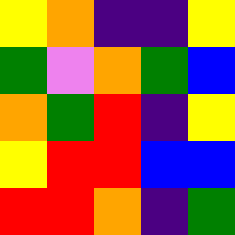[["yellow", "orange", "indigo", "indigo", "yellow"], ["green", "violet", "orange", "green", "blue"], ["orange", "green", "red", "indigo", "yellow"], ["yellow", "red", "red", "blue", "blue"], ["red", "red", "orange", "indigo", "green"]]